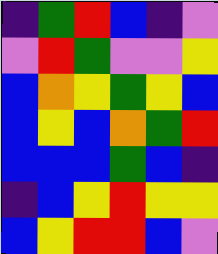[["indigo", "green", "red", "blue", "indigo", "violet"], ["violet", "red", "green", "violet", "violet", "yellow"], ["blue", "orange", "yellow", "green", "yellow", "blue"], ["blue", "yellow", "blue", "orange", "green", "red"], ["blue", "blue", "blue", "green", "blue", "indigo"], ["indigo", "blue", "yellow", "red", "yellow", "yellow"], ["blue", "yellow", "red", "red", "blue", "violet"]]